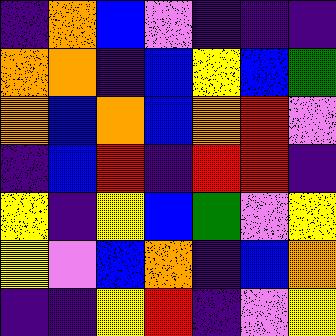[["indigo", "orange", "blue", "violet", "indigo", "indigo", "indigo"], ["orange", "orange", "indigo", "blue", "yellow", "blue", "green"], ["orange", "blue", "orange", "blue", "orange", "red", "violet"], ["indigo", "blue", "red", "indigo", "red", "red", "indigo"], ["yellow", "indigo", "yellow", "blue", "green", "violet", "yellow"], ["yellow", "violet", "blue", "orange", "indigo", "blue", "orange"], ["indigo", "indigo", "yellow", "red", "indigo", "violet", "yellow"]]